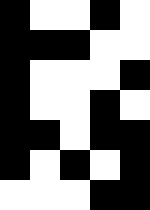[["black", "white", "white", "black", "white"], ["black", "black", "black", "white", "white"], ["black", "white", "white", "white", "black"], ["black", "white", "white", "black", "white"], ["black", "black", "white", "black", "black"], ["black", "white", "black", "white", "black"], ["white", "white", "white", "black", "black"]]